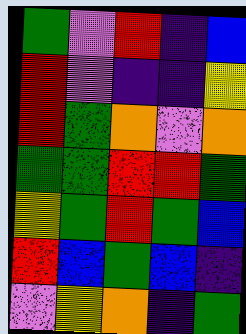[["green", "violet", "red", "indigo", "blue"], ["red", "violet", "indigo", "indigo", "yellow"], ["red", "green", "orange", "violet", "orange"], ["green", "green", "red", "red", "green"], ["yellow", "green", "red", "green", "blue"], ["red", "blue", "green", "blue", "indigo"], ["violet", "yellow", "orange", "indigo", "green"]]